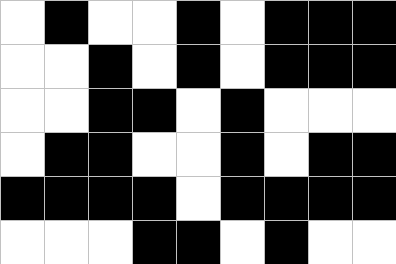[["white", "black", "white", "white", "black", "white", "black", "black", "black"], ["white", "white", "black", "white", "black", "white", "black", "black", "black"], ["white", "white", "black", "black", "white", "black", "white", "white", "white"], ["white", "black", "black", "white", "white", "black", "white", "black", "black"], ["black", "black", "black", "black", "white", "black", "black", "black", "black"], ["white", "white", "white", "black", "black", "white", "black", "white", "white"]]